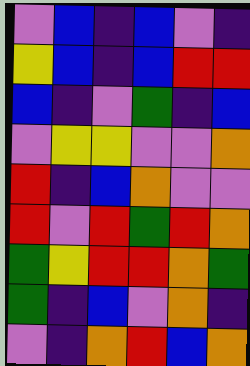[["violet", "blue", "indigo", "blue", "violet", "indigo"], ["yellow", "blue", "indigo", "blue", "red", "red"], ["blue", "indigo", "violet", "green", "indigo", "blue"], ["violet", "yellow", "yellow", "violet", "violet", "orange"], ["red", "indigo", "blue", "orange", "violet", "violet"], ["red", "violet", "red", "green", "red", "orange"], ["green", "yellow", "red", "red", "orange", "green"], ["green", "indigo", "blue", "violet", "orange", "indigo"], ["violet", "indigo", "orange", "red", "blue", "orange"]]